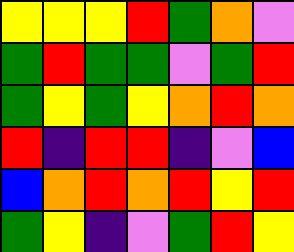[["yellow", "yellow", "yellow", "red", "green", "orange", "violet"], ["green", "red", "green", "green", "violet", "green", "red"], ["green", "yellow", "green", "yellow", "orange", "red", "orange"], ["red", "indigo", "red", "red", "indigo", "violet", "blue"], ["blue", "orange", "red", "orange", "red", "yellow", "red"], ["green", "yellow", "indigo", "violet", "green", "red", "yellow"]]